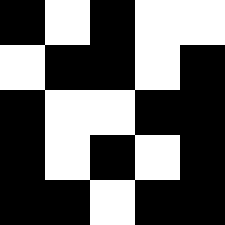[["black", "white", "black", "white", "white"], ["white", "black", "black", "white", "black"], ["black", "white", "white", "black", "black"], ["black", "white", "black", "white", "black"], ["black", "black", "white", "black", "black"]]